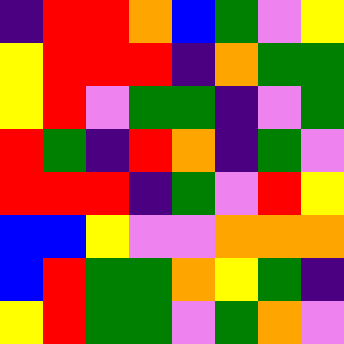[["indigo", "red", "red", "orange", "blue", "green", "violet", "yellow"], ["yellow", "red", "red", "red", "indigo", "orange", "green", "green"], ["yellow", "red", "violet", "green", "green", "indigo", "violet", "green"], ["red", "green", "indigo", "red", "orange", "indigo", "green", "violet"], ["red", "red", "red", "indigo", "green", "violet", "red", "yellow"], ["blue", "blue", "yellow", "violet", "violet", "orange", "orange", "orange"], ["blue", "red", "green", "green", "orange", "yellow", "green", "indigo"], ["yellow", "red", "green", "green", "violet", "green", "orange", "violet"]]